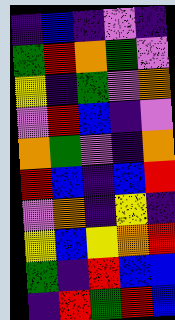[["indigo", "blue", "indigo", "violet", "indigo"], ["green", "red", "orange", "green", "violet"], ["yellow", "indigo", "green", "violet", "orange"], ["violet", "red", "blue", "indigo", "violet"], ["orange", "green", "violet", "indigo", "orange"], ["red", "blue", "indigo", "blue", "red"], ["violet", "orange", "indigo", "yellow", "indigo"], ["yellow", "blue", "yellow", "orange", "red"], ["green", "indigo", "red", "blue", "blue"], ["indigo", "red", "green", "red", "blue"]]